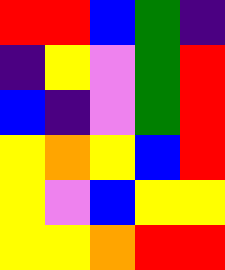[["red", "red", "blue", "green", "indigo"], ["indigo", "yellow", "violet", "green", "red"], ["blue", "indigo", "violet", "green", "red"], ["yellow", "orange", "yellow", "blue", "red"], ["yellow", "violet", "blue", "yellow", "yellow"], ["yellow", "yellow", "orange", "red", "red"]]